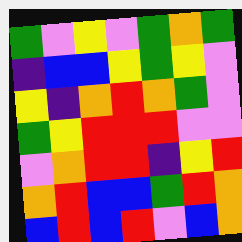[["green", "violet", "yellow", "violet", "green", "orange", "green"], ["indigo", "blue", "blue", "yellow", "green", "yellow", "violet"], ["yellow", "indigo", "orange", "red", "orange", "green", "violet"], ["green", "yellow", "red", "red", "red", "violet", "violet"], ["violet", "orange", "red", "red", "indigo", "yellow", "red"], ["orange", "red", "blue", "blue", "green", "red", "orange"], ["blue", "red", "blue", "red", "violet", "blue", "orange"]]